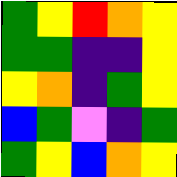[["green", "yellow", "red", "orange", "yellow"], ["green", "green", "indigo", "indigo", "yellow"], ["yellow", "orange", "indigo", "green", "yellow"], ["blue", "green", "violet", "indigo", "green"], ["green", "yellow", "blue", "orange", "yellow"]]